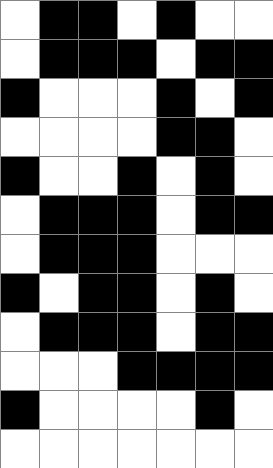[["white", "black", "black", "white", "black", "white", "white"], ["white", "black", "black", "black", "white", "black", "black"], ["black", "white", "white", "white", "black", "white", "black"], ["white", "white", "white", "white", "black", "black", "white"], ["black", "white", "white", "black", "white", "black", "white"], ["white", "black", "black", "black", "white", "black", "black"], ["white", "black", "black", "black", "white", "white", "white"], ["black", "white", "black", "black", "white", "black", "white"], ["white", "black", "black", "black", "white", "black", "black"], ["white", "white", "white", "black", "black", "black", "black"], ["black", "white", "white", "white", "white", "black", "white"], ["white", "white", "white", "white", "white", "white", "white"]]